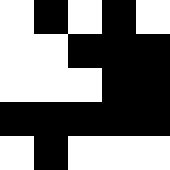[["white", "black", "white", "black", "white"], ["white", "white", "black", "black", "black"], ["white", "white", "white", "black", "black"], ["black", "black", "black", "black", "black"], ["white", "black", "white", "white", "white"]]